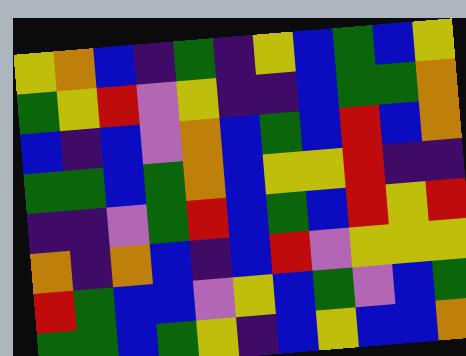[["yellow", "orange", "blue", "indigo", "green", "indigo", "yellow", "blue", "green", "blue", "yellow"], ["green", "yellow", "red", "violet", "yellow", "indigo", "indigo", "blue", "green", "green", "orange"], ["blue", "indigo", "blue", "violet", "orange", "blue", "green", "blue", "red", "blue", "orange"], ["green", "green", "blue", "green", "orange", "blue", "yellow", "yellow", "red", "indigo", "indigo"], ["indigo", "indigo", "violet", "green", "red", "blue", "green", "blue", "red", "yellow", "red"], ["orange", "indigo", "orange", "blue", "indigo", "blue", "red", "violet", "yellow", "yellow", "yellow"], ["red", "green", "blue", "blue", "violet", "yellow", "blue", "green", "violet", "blue", "green"], ["green", "green", "blue", "green", "yellow", "indigo", "blue", "yellow", "blue", "blue", "orange"]]